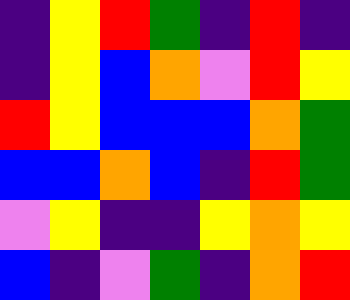[["indigo", "yellow", "red", "green", "indigo", "red", "indigo"], ["indigo", "yellow", "blue", "orange", "violet", "red", "yellow"], ["red", "yellow", "blue", "blue", "blue", "orange", "green"], ["blue", "blue", "orange", "blue", "indigo", "red", "green"], ["violet", "yellow", "indigo", "indigo", "yellow", "orange", "yellow"], ["blue", "indigo", "violet", "green", "indigo", "orange", "red"]]